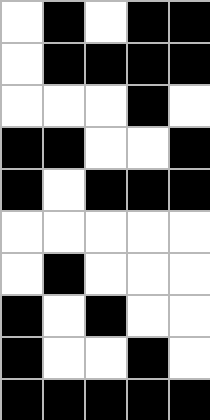[["white", "black", "white", "black", "black"], ["white", "black", "black", "black", "black"], ["white", "white", "white", "black", "white"], ["black", "black", "white", "white", "black"], ["black", "white", "black", "black", "black"], ["white", "white", "white", "white", "white"], ["white", "black", "white", "white", "white"], ["black", "white", "black", "white", "white"], ["black", "white", "white", "black", "white"], ["black", "black", "black", "black", "black"]]